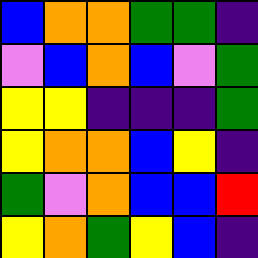[["blue", "orange", "orange", "green", "green", "indigo"], ["violet", "blue", "orange", "blue", "violet", "green"], ["yellow", "yellow", "indigo", "indigo", "indigo", "green"], ["yellow", "orange", "orange", "blue", "yellow", "indigo"], ["green", "violet", "orange", "blue", "blue", "red"], ["yellow", "orange", "green", "yellow", "blue", "indigo"]]